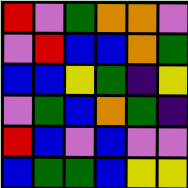[["red", "violet", "green", "orange", "orange", "violet"], ["violet", "red", "blue", "blue", "orange", "green"], ["blue", "blue", "yellow", "green", "indigo", "yellow"], ["violet", "green", "blue", "orange", "green", "indigo"], ["red", "blue", "violet", "blue", "violet", "violet"], ["blue", "green", "green", "blue", "yellow", "yellow"]]